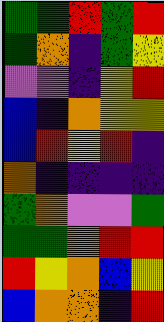[["green", "green", "red", "green", "red"], ["green", "orange", "indigo", "green", "yellow"], ["violet", "violet", "indigo", "yellow", "red"], ["blue", "indigo", "orange", "yellow", "yellow"], ["blue", "red", "yellow", "red", "indigo"], ["orange", "indigo", "indigo", "indigo", "indigo"], ["green", "orange", "violet", "violet", "green"], ["green", "green", "orange", "red", "red"], ["red", "yellow", "orange", "blue", "yellow"], ["blue", "orange", "orange", "indigo", "red"]]